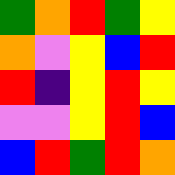[["green", "orange", "red", "green", "yellow"], ["orange", "violet", "yellow", "blue", "red"], ["red", "indigo", "yellow", "red", "yellow"], ["violet", "violet", "yellow", "red", "blue"], ["blue", "red", "green", "red", "orange"]]